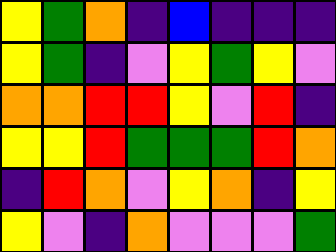[["yellow", "green", "orange", "indigo", "blue", "indigo", "indigo", "indigo"], ["yellow", "green", "indigo", "violet", "yellow", "green", "yellow", "violet"], ["orange", "orange", "red", "red", "yellow", "violet", "red", "indigo"], ["yellow", "yellow", "red", "green", "green", "green", "red", "orange"], ["indigo", "red", "orange", "violet", "yellow", "orange", "indigo", "yellow"], ["yellow", "violet", "indigo", "orange", "violet", "violet", "violet", "green"]]